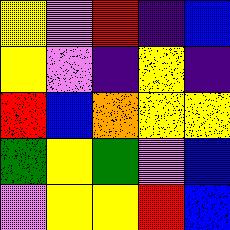[["yellow", "violet", "red", "indigo", "blue"], ["yellow", "violet", "indigo", "yellow", "indigo"], ["red", "blue", "orange", "yellow", "yellow"], ["green", "yellow", "green", "violet", "blue"], ["violet", "yellow", "yellow", "red", "blue"]]